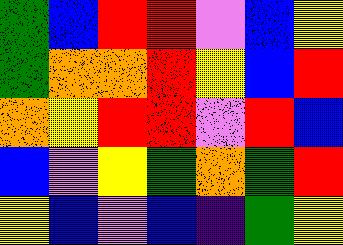[["green", "blue", "red", "red", "violet", "blue", "yellow"], ["green", "orange", "orange", "red", "yellow", "blue", "red"], ["orange", "yellow", "red", "red", "violet", "red", "blue"], ["blue", "violet", "yellow", "green", "orange", "green", "red"], ["yellow", "blue", "violet", "blue", "indigo", "green", "yellow"]]